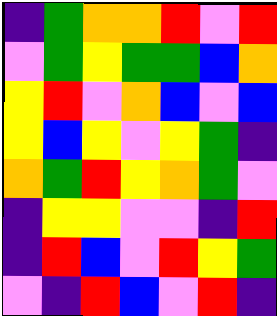[["indigo", "green", "orange", "orange", "red", "violet", "red"], ["violet", "green", "yellow", "green", "green", "blue", "orange"], ["yellow", "red", "violet", "orange", "blue", "violet", "blue"], ["yellow", "blue", "yellow", "violet", "yellow", "green", "indigo"], ["orange", "green", "red", "yellow", "orange", "green", "violet"], ["indigo", "yellow", "yellow", "violet", "violet", "indigo", "red"], ["indigo", "red", "blue", "violet", "red", "yellow", "green"], ["violet", "indigo", "red", "blue", "violet", "red", "indigo"]]